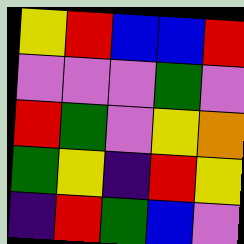[["yellow", "red", "blue", "blue", "red"], ["violet", "violet", "violet", "green", "violet"], ["red", "green", "violet", "yellow", "orange"], ["green", "yellow", "indigo", "red", "yellow"], ["indigo", "red", "green", "blue", "violet"]]